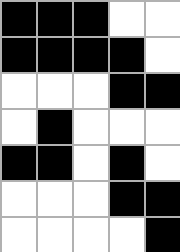[["black", "black", "black", "white", "white"], ["black", "black", "black", "black", "white"], ["white", "white", "white", "black", "black"], ["white", "black", "white", "white", "white"], ["black", "black", "white", "black", "white"], ["white", "white", "white", "black", "black"], ["white", "white", "white", "white", "black"]]